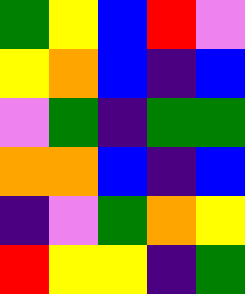[["green", "yellow", "blue", "red", "violet"], ["yellow", "orange", "blue", "indigo", "blue"], ["violet", "green", "indigo", "green", "green"], ["orange", "orange", "blue", "indigo", "blue"], ["indigo", "violet", "green", "orange", "yellow"], ["red", "yellow", "yellow", "indigo", "green"]]